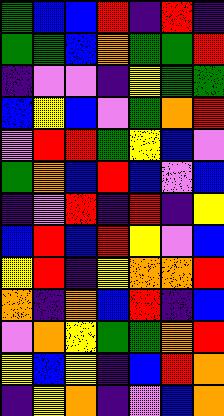[["green", "blue", "blue", "red", "indigo", "red", "indigo"], ["green", "green", "blue", "orange", "green", "green", "red"], ["indigo", "violet", "violet", "indigo", "yellow", "green", "green"], ["blue", "yellow", "blue", "violet", "green", "orange", "red"], ["violet", "red", "red", "green", "yellow", "blue", "violet"], ["green", "orange", "blue", "red", "blue", "violet", "blue"], ["indigo", "violet", "red", "indigo", "red", "indigo", "yellow"], ["blue", "red", "blue", "red", "yellow", "violet", "blue"], ["yellow", "red", "indigo", "yellow", "orange", "orange", "red"], ["orange", "indigo", "orange", "blue", "red", "indigo", "blue"], ["violet", "orange", "yellow", "green", "green", "orange", "red"], ["yellow", "blue", "yellow", "indigo", "blue", "red", "orange"], ["indigo", "yellow", "orange", "indigo", "violet", "blue", "orange"]]